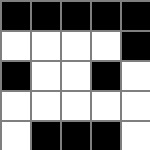[["black", "black", "black", "black", "black"], ["white", "white", "white", "white", "black"], ["black", "white", "white", "black", "white"], ["white", "white", "white", "white", "white"], ["white", "black", "black", "black", "white"]]